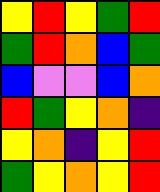[["yellow", "red", "yellow", "green", "red"], ["green", "red", "orange", "blue", "green"], ["blue", "violet", "violet", "blue", "orange"], ["red", "green", "yellow", "orange", "indigo"], ["yellow", "orange", "indigo", "yellow", "red"], ["green", "yellow", "orange", "yellow", "red"]]